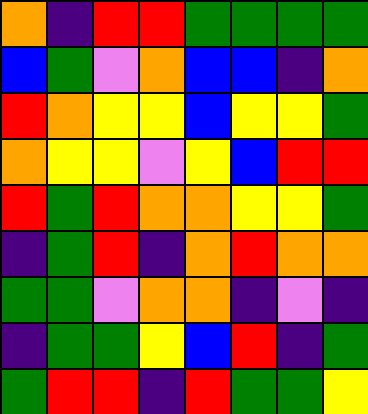[["orange", "indigo", "red", "red", "green", "green", "green", "green"], ["blue", "green", "violet", "orange", "blue", "blue", "indigo", "orange"], ["red", "orange", "yellow", "yellow", "blue", "yellow", "yellow", "green"], ["orange", "yellow", "yellow", "violet", "yellow", "blue", "red", "red"], ["red", "green", "red", "orange", "orange", "yellow", "yellow", "green"], ["indigo", "green", "red", "indigo", "orange", "red", "orange", "orange"], ["green", "green", "violet", "orange", "orange", "indigo", "violet", "indigo"], ["indigo", "green", "green", "yellow", "blue", "red", "indigo", "green"], ["green", "red", "red", "indigo", "red", "green", "green", "yellow"]]